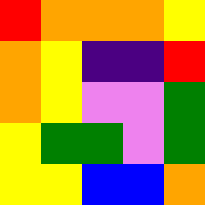[["red", "orange", "orange", "orange", "yellow"], ["orange", "yellow", "indigo", "indigo", "red"], ["orange", "yellow", "violet", "violet", "green"], ["yellow", "green", "green", "violet", "green"], ["yellow", "yellow", "blue", "blue", "orange"]]